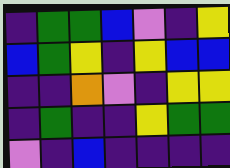[["indigo", "green", "green", "blue", "violet", "indigo", "yellow"], ["blue", "green", "yellow", "indigo", "yellow", "blue", "blue"], ["indigo", "indigo", "orange", "violet", "indigo", "yellow", "yellow"], ["indigo", "green", "indigo", "indigo", "yellow", "green", "green"], ["violet", "indigo", "blue", "indigo", "indigo", "indigo", "indigo"]]